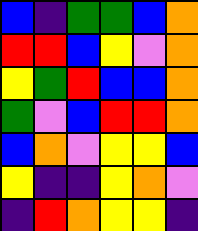[["blue", "indigo", "green", "green", "blue", "orange"], ["red", "red", "blue", "yellow", "violet", "orange"], ["yellow", "green", "red", "blue", "blue", "orange"], ["green", "violet", "blue", "red", "red", "orange"], ["blue", "orange", "violet", "yellow", "yellow", "blue"], ["yellow", "indigo", "indigo", "yellow", "orange", "violet"], ["indigo", "red", "orange", "yellow", "yellow", "indigo"]]